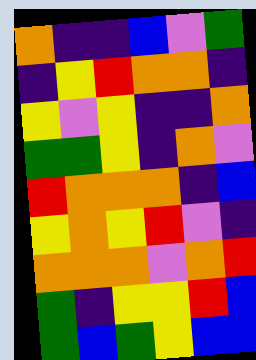[["orange", "indigo", "indigo", "blue", "violet", "green"], ["indigo", "yellow", "red", "orange", "orange", "indigo"], ["yellow", "violet", "yellow", "indigo", "indigo", "orange"], ["green", "green", "yellow", "indigo", "orange", "violet"], ["red", "orange", "orange", "orange", "indigo", "blue"], ["yellow", "orange", "yellow", "red", "violet", "indigo"], ["orange", "orange", "orange", "violet", "orange", "red"], ["green", "indigo", "yellow", "yellow", "red", "blue"], ["green", "blue", "green", "yellow", "blue", "blue"]]